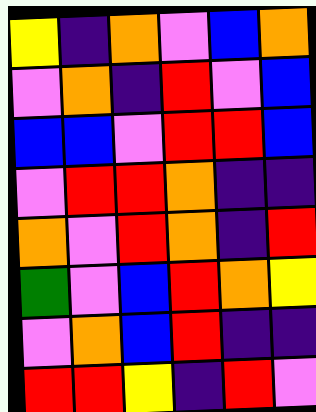[["yellow", "indigo", "orange", "violet", "blue", "orange"], ["violet", "orange", "indigo", "red", "violet", "blue"], ["blue", "blue", "violet", "red", "red", "blue"], ["violet", "red", "red", "orange", "indigo", "indigo"], ["orange", "violet", "red", "orange", "indigo", "red"], ["green", "violet", "blue", "red", "orange", "yellow"], ["violet", "orange", "blue", "red", "indigo", "indigo"], ["red", "red", "yellow", "indigo", "red", "violet"]]